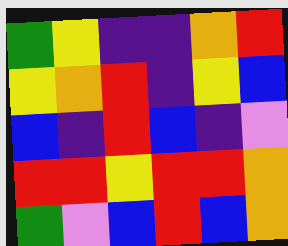[["green", "yellow", "indigo", "indigo", "orange", "red"], ["yellow", "orange", "red", "indigo", "yellow", "blue"], ["blue", "indigo", "red", "blue", "indigo", "violet"], ["red", "red", "yellow", "red", "red", "orange"], ["green", "violet", "blue", "red", "blue", "orange"]]